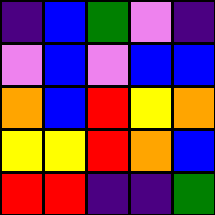[["indigo", "blue", "green", "violet", "indigo"], ["violet", "blue", "violet", "blue", "blue"], ["orange", "blue", "red", "yellow", "orange"], ["yellow", "yellow", "red", "orange", "blue"], ["red", "red", "indigo", "indigo", "green"]]